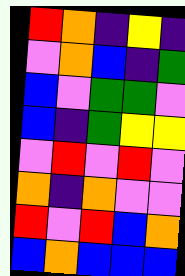[["red", "orange", "indigo", "yellow", "indigo"], ["violet", "orange", "blue", "indigo", "green"], ["blue", "violet", "green", "green", "violet"], ["blue", "indigo", "green", "yellow", "yellow"], ["violet", "red", "violet", "red", "violet"], ["orange", "indigo", "orange", "violet", "violet"], ["red", "violet", "red", "blue", "orange"], ["blue", "orange", "blue", "blue", "blue"]]